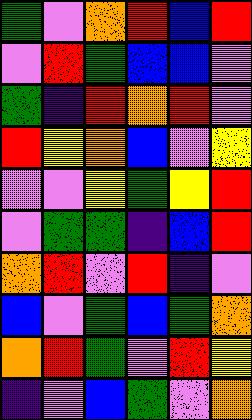[["green", "violet", "orange", "red", "blue", "red"], ["violet", "red", "green", "blue", "blue", "violet"], ["green", "indigo", "red", "orange", "red", "violet"], ["red", "yellow", "orange", "blue", "violet", "yellow"], ["violet", "violet", "yellow", "green", "yellow", "red"], ["violet", "green", "green", "indigo", "blue", "red"], ["orange", "red", "violet", "red", "indigo", "violet"], ["blue", "violet", "green", "blue", "green", "orange"], ["orange", "red", "green", "violet", "red", "yellow"], ["indigo", "violet", "blue", "green", "violet", "orange"]]